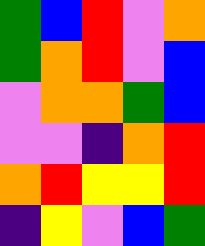[["green", "blue", "red", "violet", "orange"], ["green", "orange", "red", "violet", "blue"], ["violet", "orange", "orange", "green", "blue"], ["violet", "violet", "indigo", "orange", "red"], ["orange", "red", "yellow", "yellow", "red"], ["indigo", "yellow", "violet", "blue", "green"]]